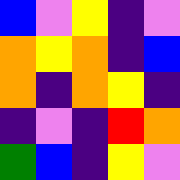[["blue", "violet", "yellow", "indigo", "violet"], ["orange", "yellow", "orange", "indigo", "blue"], ["orange", "indigo", "orange", "yellow", "indigo"], ["indigo", "violet", "indigo", "red", "orange"], ["green", "blue", "indigo", "yellow", "violet"]]